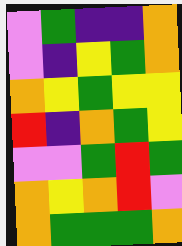[["violet", "green", "indigo", "indigo", "orange"], ["violet", "indigo", "yellow", "green", "orange"], ["orange", "yellow", "green", "yellow", "yellow"], ["red", "indigo", "orange", "green", "yellow"], ["violet", "violet", "green", "red", "green"], ["orange", "yellow", "orange", "red", "violet"], ["orange", "green", "green", "green", "orange"]]